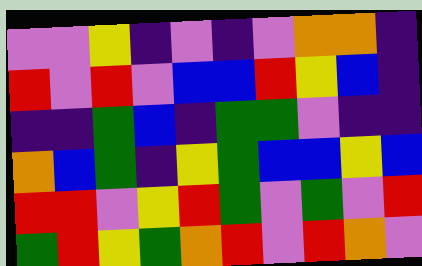[["violet", "violet", "yellow", "indigo", "violet", "indigo", "violet", "orange", "orange", "indigo"], ["red", "violet", "red", "violet", "blue", "blue", "red", "yellow", "blue", "indigo"], ["indigo", "indigo", "green", "blue", "indigo", "green", "green", "violet", "indigo", "indigo"], ["orange", "blue", "green", "indigo", "yellow", "green", "blue", "blue", "yellow", "blue"], ["red", "red", "violet", "yellow", "red", "green", "violet", "green", "violet", "red"], ["green", "red", "yellow", "green", "orange", "red", "violet", "red", "orange", "violet"]]